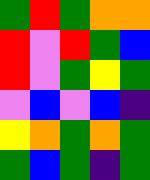[["green", "red", "green", "orange", "orange"], ["red", "violet", "red", "green", "blue"], ["red", "violet", "green", "yellow", "green"], ["violet", "blue", "violet", "blue", "indigo"], ["yellow", "orange", "green", "orange", "green"], ["green", "blue", "green", "indigo", "green"]]